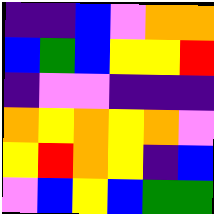[["indigo", "indigo", "blue", "violet", "orange", "orange"], ["blue", "green", "blue", "yellow", "yellow", "red"], ["indigo", "violet", "violet", "indigo", "indigo", "indigo"], ["orange", "yellow", "orange", "yellow", "orange", "violet"], ["yellow", "red", "orange", "yellow", "indigo", "blue"], ["violet", "blue", "yellow", "blue", "green", "green"]]